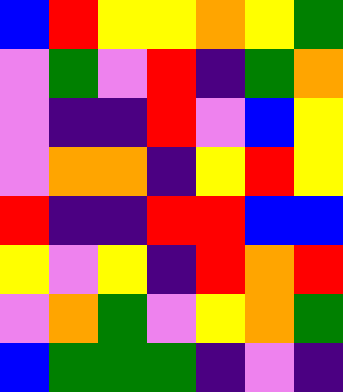[["blue", "red", "yellow", "yellow", "orange", "yellow", "green"], ["violet", "green", "violet", "red", "indigo", "green", "orange"], ["violet", "indigo", "indigo", "red", "violet", "blue", "yellow"], ["violet", "orange", "orange", "indigo", "yellow", "red", "yellow"], ["red", "indigo", "indigo", "red", "red", "blue", "blue"], ["yellow", "violet", "yellow", "indigo", "red", "orange", "red"], ["violet", "orange", "green", "violet", "yellow", "orange", "green"], ["blue", "green", "green", "green", "indigo", "violet", "indigo"]]